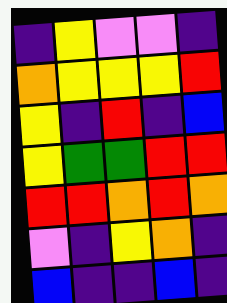[["indigo", "yellow", "violet", "violet", "indigo"], ["orange", "yellow", "yellow", "yellow", "red"], ["yellow", "indigo", "red", "indigo", "blue"], ["yellow", "green", "green", "red", "red"], ["red", "red", "orange", "red", "orange"], ["violet", "indigo", "yellow", "orange", "indigo"], ["blue", "indigo", "indigo", "blue", "indigo"]]